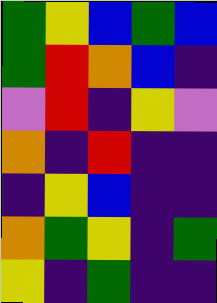[["green", "yellow", "blue", "green", "blue"], ["green", "red", "orange", "blue", "indigo"], ["violet", "red", "indigo", "yellow", "violet"], ["orange", "indigo", "red", "indigo", "indigo"], ["indigo", "yellow", "blue", "indigo", "indigo"], ["orange", "green", "yellow", "indigo", "green"], ["yellow", "indigo", "green", "indigo", "indigo"]]